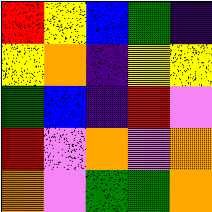[["red", "yellow", "blue", "green", "indigo"], ["yellow", "orange", "indigo", "yellow", "yellow"], ["green", "blue", "indigo", "red", "violet"], ["red", "violet", "orange", "violet", "orange"], ["orange", "violet", "green", "green", "orange"]]